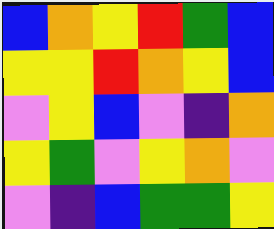[["blue", "orange", "yellow", "red", "green", "blue"], ["yellow", "yellow", "red", "orange", "yellow", "blue"], ["violet", "yellow", "blue", "violet", "indigo", "orange"], ["yellow", "green", "violet", "yellow", "orange", "violet"], ["violet", "indigo", "blue", "green", "green", "yellow"]]